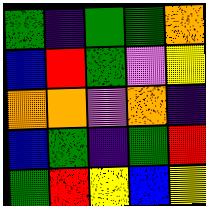[["green", "indigo", "green", "green", "orange"], ["blue", "red", "green", "violet", "yellow"], ["orange", "orange", "violet", "orange", "indigo"], ["blue", "green", "indigo", "green", "red"], ["green", "red", "yellow", "blue", "yellow"]]